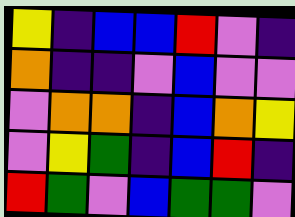[["yellow", "indigo", "blue", "blue", "red", "violet", "indigo"], ["orange", "indigo", "indigo", "violet", "blue", "violet", "violet"], ["violet", "orange", "orange", "indigo", "blue", "orange", "yellow"], ["violet", "yellow", "green", "indigo", "blue", "red", "indigo"], ["red", "green", "violet", "blue", "green", "green", "violet"]]